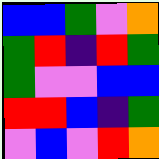[["blue", "blue", "green", "violet", "orange"], ["green", "red", "indigo", "red", "green"], ["green", "violet", "violet", "blue", "blue"], ["red", "red", "blue", "indigo", "green"], ["violet", "blue", "violet", "red", "orange"]]